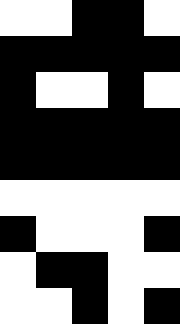[["white", "white", "black", "black", "white"], ["black", "black", "black", "black", "black"], ["black", "white", "white", "black", "white"], ["black", "black", "black", "black", "black"], ["black", "black", "black", "black", "black"], ["white", "white", "white", "white", "white"], ["black", "white", "white", "white", "black"], ["white", "black", "black", "white", "white"], ["white", "white", "black", "white", "black"]]